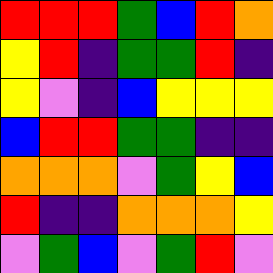[["red", "red", "red", "green", "blue", "red", "orange"], ["yellow", "red", "indigo", "green", "green", "red", "indigo"], ["yellow", "violet", "indigo", "blue", "yellow", "yellow", "yellow"], ["blue", "red", "red", "green", "green", "indigo", "indigo"], ["orange", "orange", "orange", "violet", "green", "yellow", "blue"], ["red", "indigo", "indigo", "orange", "orange", "orange", "yellow"], ["violet", "green", "blue", "violet", "green", "red", "violet"]]